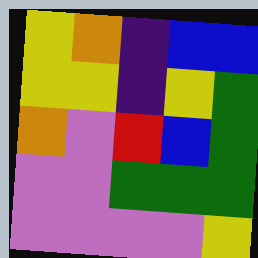[["yellow", "orange", "indigo", "blue", "blue"], ["yellow", "yellow", "indigo", "yellow", "green"], ["orange", "violet", "red", "blue", "green"], ["violet", "violet", "green", "green", "green"], ["violet", "violet", "violet", "violet", "yellow"]]